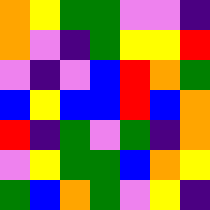[["orange", "yellow", "green", "green", "violet", "violet", "indigo"], ["orange", "violet", "indigo", "green", "yellow", "yellow", "red"], ["violet", "indigo", "violet", "blue", "red", "orange", "green"], ["blue", "yellow", "blue", "blue", "red", "blue", "orange"], ["red", "indigo", "green", "violet", "green", "indigo", "orange"], ["violet", "yellow", "green", "green", "blue", "orange", "yellow"], ["green", "blue", "orange", "green", "violet", "yellow", "indigo"]]